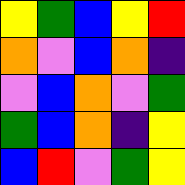[["yellow", "green", "blue", "yellow", "red"], ["orange", "violet", "blue", "orange", "indigo"], ["violet", "blue", "orange", "violet", "green"], ["green", "blue", "orange", "indigo", "yellow"], ["blue", "red", "violet", "green", "yellow"]]